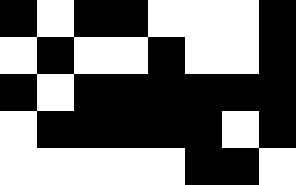[["black", "white", "black", "black", "white", "white", "white", "black"], ["white", "black", "white", "white", "black", "white", "white", "black"], ["black", "white", "black", "black", "black", "black", "black", "black"], ["white", "black", "black", "black", "black", "black", "white", "black"], ["white", "white", "white", "white", "white", "black", "black", "white"]]